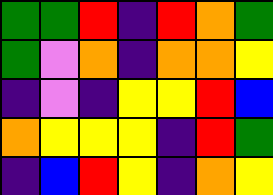[["green", "green", "red", "indigo", "red", "orange", "green"], ["green", "violet", "orange", "indigo", "orange", "orange", "yellow"], ["indigo", "violet", "indigo", "yellow", "yellow", "red", "blue"], ["orange", "yellow", "yellow", "yellow", "indigo", "red", "green"], ["indigo", "blue", "red", "yellow", "indigo", "orange", "yellow"]]